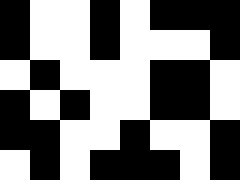[["black", "white", "white", "black", "white", "black", "black", "black"], ["black", "white", "white", "black", "white", "white", "white", "black"], ["white", "black", "white", "white", "white", "black", "black", "white"], ["black", "white", "black", "white", "white", "black", "black", "white"], ["black", "black", "white", "white", "black", "white", "white", "black"], ["white", "black", "white", "black", "black", "black", "white", "black"]]